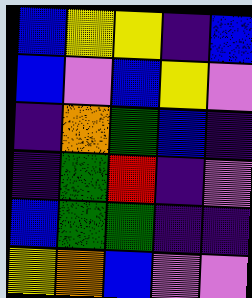[["blue", "yellow", "yellow", "indigo", "blue"], ["blue", "violet", "blue", "yellow", "violet"], ["indigo", "orange", "green", "blue", "indigo"], ["indigo", "green", "red", "indigo", "violet"], ["blue", "green", "green", "indigo", "indigo"], ["yellow", "orange", "blue", "violet", "violet"]]